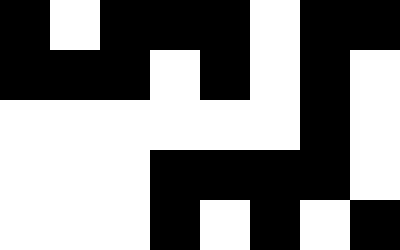[["black", "white", "black", "black", "black", "white", "black", "black"], ["black", "black", "black", "white", "black", "white", "black", "white"], ["white", "white", "white", "white", "white", "white", "black", "white"], ["white", "white", "white", "black", "black", "black", "black", "white"], ["white", "white", "white", "black", "white", "black", "white", "black"]]